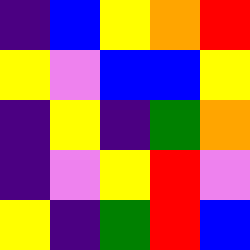[["indigo", "blue", "yellow", "orange", "red"], ["yellow", "violet", "blue", "blue", "yellow"], ["indigo", "yellow", "indigo", "green", "orange"], ["indigo", "violet", "yellow", "red", "violet"], ["yellow", "indigo", "green", "red", "blue"]]